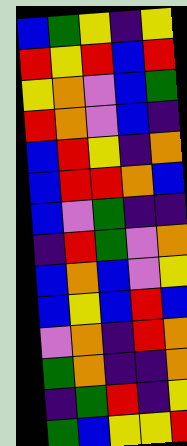[["blue", "green", "yellow", "indigo", "yellow"], ["red", "yellow", "red", "blue", "red"], ["yellow", "orange", "violet", "blue", "green"], ["red", "orange", "violet", "blue", "indigo"], ["blue", "red", "yellow", "indigo", "orange"], ["blue", "red", "red", "orange", "blue"], ["blue", "violet", "green", "indigo", "indigo"], ["indigo", "red", "green", "violet", "orange"], ["blue", "orange", "blue", "violet", "yellow"], ["blue", "yellow", "blue", "red", "blue"], ["violet", "orange", "indigo", "red", "orange"], ["green", "orange", "indigo", "indigo", "orange"], ["indigo", "green", "red", "indigo", "yellow"], ["green", "blue", "yellow", "yellow", "red"]]